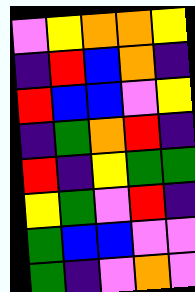[["violet", "yellow", "orange", "orange", "yellow"], ["indigo", "red", "blue", "orange", "indigo"], ["red", "blue", "blue", "violet", "yellow"], ["indigo", "green", "orange", "red", "indigo"], ["red", "indigo", "yellow", "green", "green"], ["yellow", "green", "violet", "red", "indigo"], ["green", "blue", "blue", "violet", "violet"], ["green", "indigo", "violet", "orange", "violet"]]